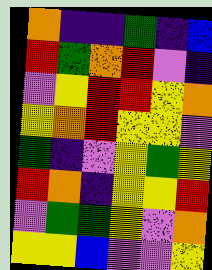[["orange", "indigo", "indigo", "green", "indigo", "blue"], ["red", "green", "orange", "red", "violet", "indigo"], ["violet", "yellow", "red", "red", "yellow", "orange"], ["yellow", "orange", "red", "yellow", "yellow", "violet"], ["green", "indigo", "violet", "yellow", "green", "yellow"], ["red", "orange", "indigo", "yellow", "yellow", "red"], ["violet", "green", "green", "yellow", "violet", "orange"], ["yellow", "yellow", "blue", "violet", "violet", "yellow"]]